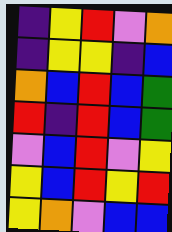[["indigo", "yellow", "red", "violet", "orange"], ["indigo", "yellow", "yellow", "indigo", "blue"], ["orange", "blue", "red", "blue", "green"], ["red", "indigo", "red", "blue", "green"], ["violet", "blue", "red", "violet", "yellow"], ["yellow", "blue", "red", "yellow", "red"], ["yellow", "orange", "violet", "blue", "blue"]]